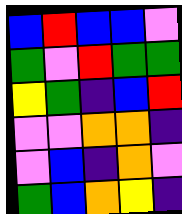[["blue", "red", "blue", "blue", "violet"], ["green", "violet", "red", "green", "green"], ["yellow", "green", "indigo", "blue", "red"], ["violet", "violet", "orange", "orange", "indigo"], ["violet", "blue", "indigo", "orange", "violet"], ["green", "blue", "orange", "yellow", "indigo"]]